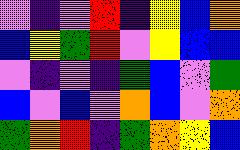[["violet", "indigo", "violet", "red", "indigo", "yellow", "blue", "orange"], ["blue", "yellow", "green", "red", "violet", "yellow", "blue", "blue"], ["violet", "indigo", "violet", "indigo", "green", "blue", "violet", "green"], ["blue", "violet", "blue", "violet", "orange", "blue", "violet", "orange"], ["green", "orange", "red", "indigo", "green", "orange", "yellow", "blue"]]